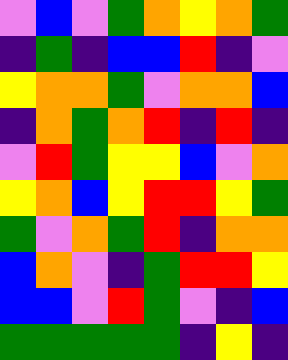[["violet", "blue", "violet", "green", "orange", "yellow", "orange", "green"], ["indigo", "green", "indigo", "blue", "blue", "red", "indigo", "violet"], ["yellow", "orange", "orange", "green", "violet", "orange", "orange", "blue"], ["indigo", "orange", "green", "orange", "red", "indigo", "red", "indigo"], ["violet", "red", "green", "yellow", "yellow", "blue", "violet", "orange"], ["yellow", "orange", "blue", "yellow", "red", "red", "yellow", "green"], ["green", "violet", "orange", "green", "red", "indigo", "orange", "orange"], ["blue", "orange", "violet", "indigo", "green", "red", "red", "yellow"], ["blue", "blue", "violet", "red", "green", "violet", "indigo", "blue"], ["green", "green", "green", "green", "green", "indigo", "yellow", "indigo"]]